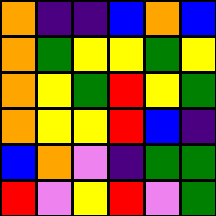[["orange", "indigo", "indigo", "blue", "orange", "blue"], ["orange", "green", "yellow", "yellow", "green", "yellow"], ["orange", "yellow", "green", "red", "yellow", "green"], ["orange", "yellow", "yellow", "red", "blue", "indigo"], ["blue", "orange", "violet", "indigo", "green", "green"], ["red", "violet", "yellow", "red", "violet", "green"]]